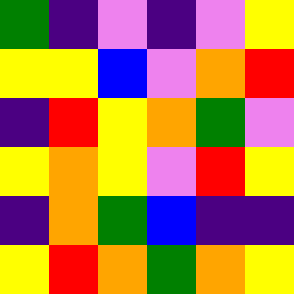[["green", "indigo", "violet", "indigo", "violet", "yellow"], ["yellow", "yellow", "blue", "violet", "orange", "red"], ["indigo", "red", "yellow", "orange", "green", "violet"], ["yellow", "orange", "yellow", "violet", "red", "yellow"], ["indigo", "orange", "green", "blue", "indigo", "indigo"], ["yellow", "red", "orange", "green", "orange", "yellow"]]